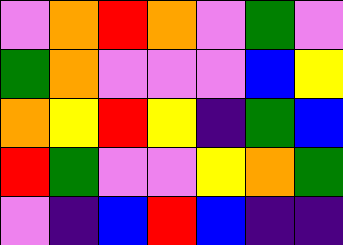[["violet", "orange", "red", "orange", "violet", "green", "violet"], ["green", "orange", "violet", "violet", "violet", "blue", "yellow"], ["orange", "yellow", "red", "yellow", "indigo", "green", "blue"], ["red", "green", "violet", "violet", "yellow", "orange", "green"], ["violet", "indigo", "blue", "red", "blue", "indigo", "indigo"]]